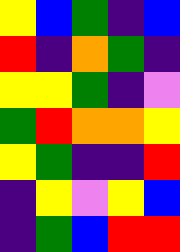[["yellow", "blue", "green", "indigo", "blue"], ["red", "indigo", "orange", "green", "indigo"], ["yellow", "yellow", "green", "indigo", "violet"], ["green", "red", "orange", "orange", "yellow"], ["yellow", "green", "indigo", "indigo", "red"], ["indigo", "yellow", "violet", "yellow", "blue"], ["indigo", "green", "blue", "red", "red"]]